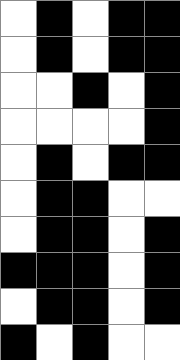[["white", "black", "white", "black", "black"], ["white", "black", "white", "black", "black"], ["white", "white", "black", "white", "black"], ["white", "white", "white", "white", "black"], ["white", "black", "white", "black", "black"], ["white", "black", "black", "white", "white"], ["white", "black", "black", "white", "black"], ["black", "black", "black", "white", "black"], ["white", "black", "black", "white", "black"], ["black", "white", "black", "white", "white"]]